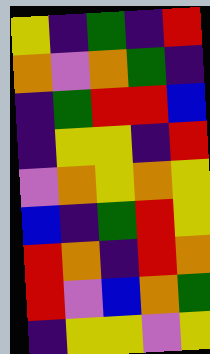[["yellow", "indigo", "green", "indigo", "red"], ["orange", "violet", "orange", "green", "indigo"], ["indigo", "green", "red", "red", "blue"], ["indigo", "yellow", "yellow", "indigo", "red"], ["violet", "orange", "yellow", "orange", "yellow"], ["blue", "indigo", "green", "red", "yellow"], ["red", "orange", "indigo", "red", "orange"], ["red", "violet", "blue", "orange", "green"], ["indigo", "yellow", "yellow", "violet", "yellow"]]